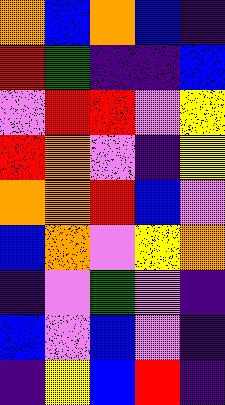[["orange", "blue", "orange", "blue", "indigo"], ["red", "green", "indigo", "indigo", "blue"], ["violet", "red", "red", "violet", "yellow"], ["red", "orange", "violet", "indigo", "yellow"], ["orange", "orange", "red", "blue", "violet"], ["blue", "orange", "violet", "yellow", "orange"], ["indigo", "violet", "green", "violet", "indigo"], ["blue", "violet", "blue", "violet", "indigo"], ["indigo", "yellow", "blue", "red", "indigo"]]